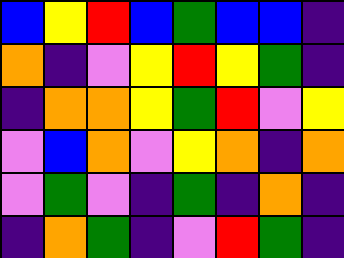[["blue", "yellow", "red", "blue", "green", "blue", "blue", "indigo"], ["orange", "indigo", "violet", "yellow", "red", "yellow", "green", "indigo"], ["indigo", "orange", "orange", "yellow", "green", "red", "violet", "yellow"], ["violet", "blue", "orange", "violet", "yellow", "orange", "indigo", "orange"], ["violet", "green", "violet", "indigo", "green", "indigo", "orange", "indigo"], ["indigo", "orange", "green", "indigo", "violet", "red", "green", "indigo"]]